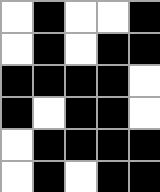[["white", "black", "white", "white", "black"], ["white", "black", "white", "black", "black"], ["black", "black", "black", "black", "white"], ["black", "white", "black", "black", "white"], ["white", "black", "black", "black", "black"], ["white", "black", "white", "black", "black"]]